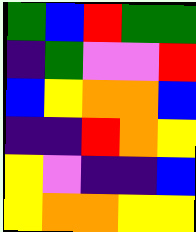[["green", "blue", "red", "green", "green"], ["indigo", "green", "violet", "violet", "red"], ["blue", "yellow", "orange", "orange", "blue"], ["indigo", "indigo", "red", "orange", "yellow"], ["yellow", "violet", "indigo", "indigo", "blue"], ["yellow", "orange", "orange", "yellow", "yellow"]]